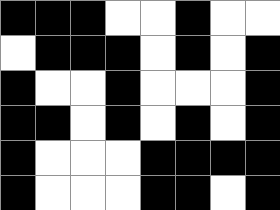[["black", "black", "black", "white", "white", "black", "white", "white"], ["white", "black", "black", "black", "white", "black", "white", "black"], ["black", "white", "white", "black", "white", "white", "white", "black"], ["black", "black", "white", "black", "white", "black", "white", "black"], ["black", "white", "white", "white", "black", "black", "black", "black"], ["black", "white", "white", "white", "black", "black", "white", "black"]]